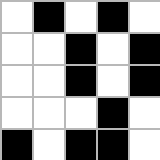[["white", "black", "white", "black", "white"], ["white", "white", "black", "white", "black"], ["white", "white", "black", "white", "black"], ["white", "white", "white", "black", "white"], ["black", "white", "black", "black", "white"]]